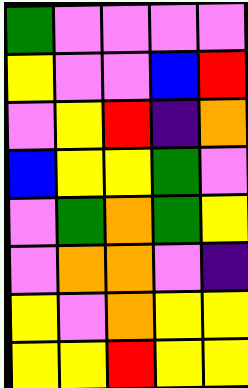[["green", "violet", "violet", "violet", "violet"], ["yellow", "violet", "violet", "blue", "red"], ["violet", "yellow", "red", "indigo", "orange"], ["blue", "yellow", "yellow", "green", "violet"], ["violet", "green", "orange", "green", "yellow"], ["violet", "orange", "orange", "violet", "indigo"], ["yellow", "violet", "orange", "yellow", "yellow"], ["yellow", "yellow", "red", "yellow", "yellow"]]